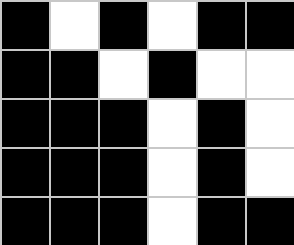[["black", "white", "black", "white", "black", "black"], ["black", "black", "white", "black", "white", "white"], ["black", "black", "black", "white", "black", "white"], ["black", "black", "black", "white", "black", "white"], ["black", "black", "black", "white", "black", "black"]]